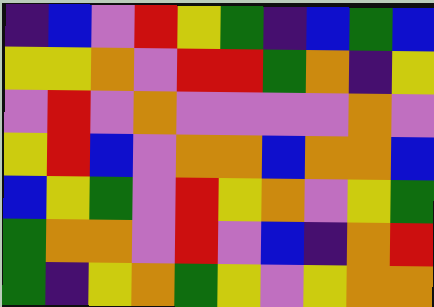[["indigo", "blue", "violet", "red", "yellow", "green", "indigo", "blue", "green", "blue"], ["yellow", "yellow", "orange", "violet", "red", "red", "green", "orange", "indigo", "yellow"], ["violet", "red", "violet", "orange", "violet", "violet", "violet", "violet", "orange", "violet"], ["yellow", "red", "blue", "violet", "orange", "orange", "blue", "orange", "orange", "blue"], ["blue", "yellow", "green", "violet", "red", "yellow", "orange", "violet", "yellow", "green"], ["green", "orange", "orange", "violet", "red", "violet", "blue", "indigo", "orange", "red"], ["green", "indigo", "yellow", "orange", "green", "yellow", "violet", "yellow", "orange", "orange"]]